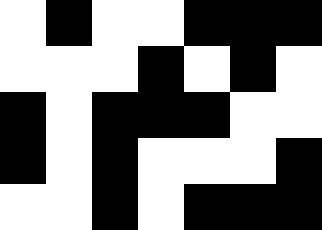[["white", "black", "white", "white", "black", "black", "black"], ["white", "white", "white", "black", "white", "black", "white"], ["black", "white", "black", "black", "black", "white", "white"], ["black", "white", "black", "white", "white", "white", "black"], ["white", "white", "black", "white", "black", "black", "black"]]